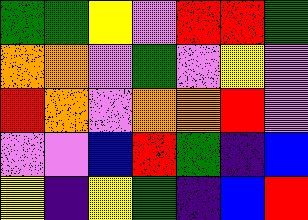[["green", "green", "yellow", "violet", "red", "red", "green"], ["orange", "orange", "violet", "green", "violet", "yellow", "violet"], ["red", "orange", "violet", "orange", "orange", "red", "violet"], ["violet", "violet", "blue", "red", "green", "indigo", "blue"], ["yellow", "indigo", "yellow", "green", "indigo", "blue", "red"]]